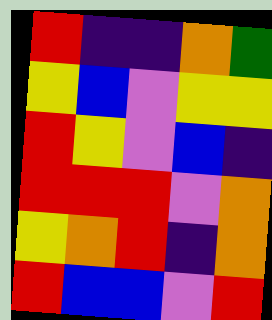[["red", "indigo", "indigo", "orange", "green"], ["yellow", "blue", "violet", "yellow", "yellow"], ["red", "yellow", "violet", "blue", "indigo"], ["red", "red", "red", "violet", "orange"], ["yellow", "orange", "red", "indigo", "orange"], ["red", "blue", "blue", "violet", "red"]]